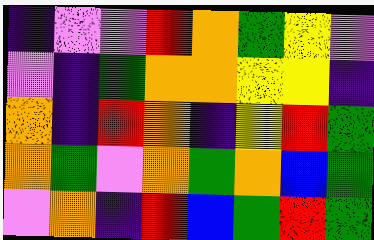[["indigo", "violet", "violet", "red", "orange", "green", "yellow", "violet"], ["violet", "indigo", "green", "orange", "orange", "yellow", "yellow", "indigo"], ["orange", "indigo", "red", "orange", "indigo", "yellow", "red", "green"], ["orange", "green", "violet", "orange", "green", "orange", "blue", "green"], ["violet", "orange", "indigo", "red", "blue", "green", "red", "green"]]